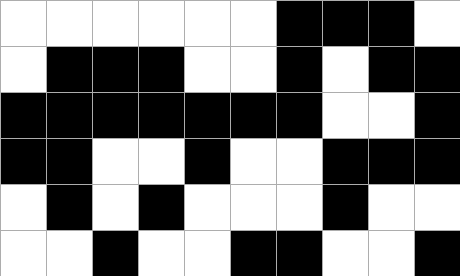[["white", "white", "white", "white", "white", "white", "black", "black", "black", "white"], ["white", "black", "black", "black", "white", "white", "black", "white", "black", "black"], ["black", "black", "black", "black", "black", "black", "black", "white", "white", "black"], ["black", "black", "white", "white", "black", "white", "white", "black", "black", "black"], ["white", "black", "white", "black", "white", "white", "white", "black", "white", "white"], ["white", "white", "black", "white", "white", "black", "black", "white", "white", "black"]]